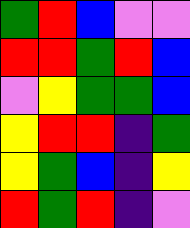[["green", "red", "blue", "violet", "violet"], ["red", "red", "green", "red", "blue"], ["violet", "yellow", "green", "green", "blue"], ["yellow", "red", "red", "indigo", "green"], ["yellow", "green", "blue", "indigo", "yellow"], ["red", "green", "red", "indigo", "violet"]]